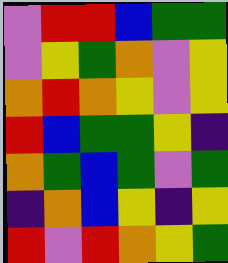[["violet", "red", "red", "blue", "green", "green"], ["violet", "yellow", "green", "orange", "violet", "yellow"], ["orange", "red", "orange", "yellow", "violet", "yellow"], ["red", "blue", "green", "green", "yellow", "indigo"], ["orange", "green", "blue", "green", "violet", "green"], ["indigo", "orange", "blue", "yellow", "indigo", "yellow"], ["red", "violet", "red", "orange", "yellow", "green"]]